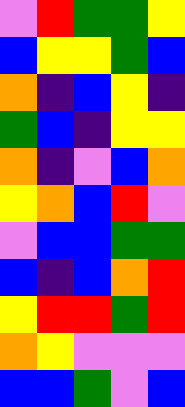[["violet", "red", "green", "green", "yellow"], ["blue", "yellow", "yellow", "green", "blue"], ["orange", "indigo", "blue", "yellow", "indigo"], ["green", "blue", "indigo", "yellow", "yellow"], ["orange", "indigo", "violet", "blue", "orange"], ["yellow", "orange", "blue", "red", "violet"], ["violet", "blue", "blue", "green", "green"], ["blue", "indigo", "blue", "orange", "red"], ["yellow", "red", "red", "green", "red"], ["orange", "yellow", "violet", "violet", "violet"], ["blue", "blue", "green", "violet", "blue"]]